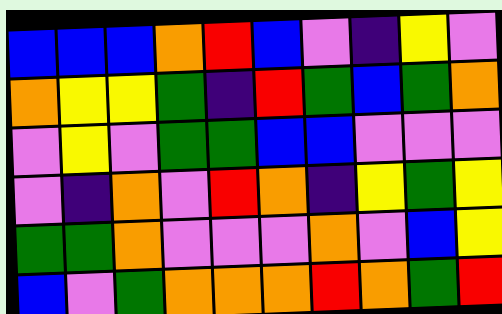[["blue", "blue", "blue", "orange", "red", "blue", "violet", "indigo", "yellow", "violet"], ["orange", "yellow", "yellow", "green", "indigo", "red", "green", "blue", "green", "orange"], ["violet", "yellow", "violet", "green", "green", "blue", "blue", "violet", "violet", "violet"], ["violet", "indigo", "orange", "violet", "red", "orange", "indigo", "yellow", "green", "yellow"], ["green", "green", "orange", "violet", "violet", "violet", "orange", "violet", "blue", "yellow"], ["blue", "violet", "green", "orange", "orange", "orange", "red", "orange", "green", "red"]]